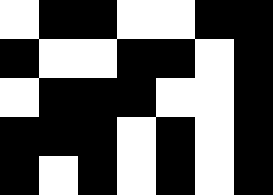[["white", "black", "black", "white", "white", "black", "black"], ["black", "white", "white", "black", "black", "white", "black"], ["white", "black", "black", "black", "white", "white", "black"], ["black", "black", "black", "white", "black", "white", "black"], ["black", "white", "black", "white", "black", "white", "black"]]